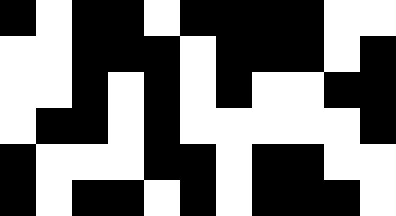[["black", "white", "black", "black", "white", "black", "black", "black", "black", "white", "white"], ["white", "white", "black", "black", "black", "white", "black", "black", "black", "white", "black"], ["white", "white", "black", "white", "black", "white", "black", "white", "white", "black", "black"], ["white", "black", "black", "white", "black", "white", "white", "white", "white", "white", "black"], ["black", "white", "white", "white", "black", "black", "white", "black", "black", "white", "white"], ["black", "white", "black", "black", "white", "black", "white", "black", "black", "black", "white"]]